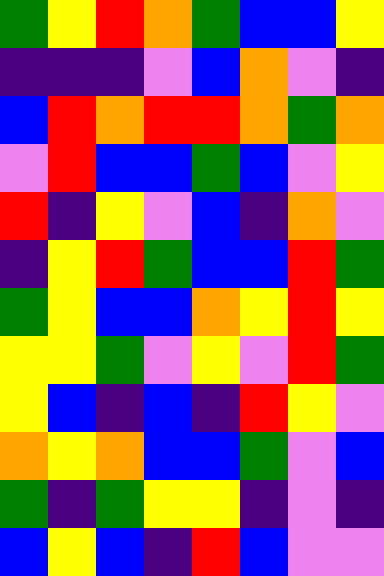[["green", "yellow", "red", "orange", "green", "blue", "blue", "yellow"], ["indigo", "indigo", "indigo", "violet", "blue", "orange", "violet", "indigo"], ["blue", "red", "orange", "red", "red", "orange", "green", "orange"], ["violet", "red", "blue", "blue", "green", "blue", "violet", "yellow"], ["red", "indigo", "yellow", "violet", "blue", "indigo", "orange", "violet"], ["indigo", "yellow", "red", "green", "blue", "blue", "red", "green"], ["green", "yellow", "blue", "blue", "orange", "yellow", "red", "yellow"], ["yellow", "yellow", "green", "violet", "yellow", "violet", "red", "green"], ["yellow", "blue", "indigo", "blue", "indigo", "red", "yellow", "violet"], ["orange", "yellow", "orange", "blue", "blue", "green", "violet", "blue"], ["green", "indigo", "green", "yellow", "yellow", "indigo", "violet", "indigo"], ["blue", "yellow", "blue", "indigo", "red", "blue", "violet", "violet"]]